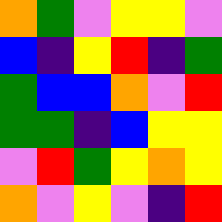[["orange", "green", "violet", "yellow", "yellow", "violet"], ["blue", "indigo", "yellow", "red", "indigo", "green"], ["green", "blue", "blue", "orange", "violet", "red"], ["green", "green", "indigo", "blue", "yellow", "yellow"], ["violet", "red", "green", "yellow", "orange", "yellow"], ["orange", "violet", "yellow", "violet", "indigo", "red"]]